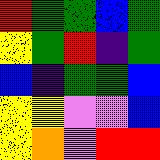[["red", "green", "green", "blue", "green"], ["yellow", "green", "red", "indigo", "green"], ["blue", "indigo", "green", "green", "blue"], ["yellow", "yellow", "violet", "violet", "blue"], ["yellow", "orange", "violet", "red", "red"]]